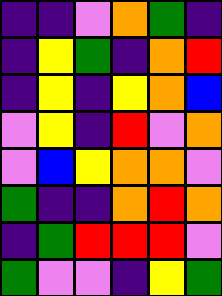[["indigo", "indigo", "violet", "orange", "green", "indigo"], ["indigo", "yellow", "green", "indigo", "orange", "red"], ["indigo", "yellow", "indigo", "yellow", "orange", "blue"], ["violet", "yellow", "indigo", "red", "violet", "orange"], ["violet", "blue", "yellow", "orange", "orange", "violet"], ["green", "indigo", "indigo", "orange", "red", "orange"], ["indigo", "green", "red", "red", "red", "violet"], ["green", "violet", "violet", "indigo", "yellow", "green"]]